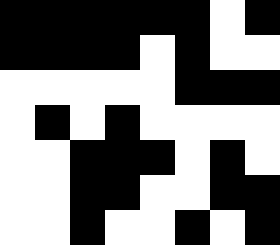[["black", "black", "black", "black", "black", "black", "white", "black"], ["black", "black", "black", "black", "white", "black", "white", "white"], ["white", "white", "white", "white", "white", "black", "black", "black"], ["white", "black", "white", "black", "white", "white", "white", "white"], ["white", "white", "black", "black", "black", "white", "black", "white"], ["white", "white", "black", "black", "white", "white", "black", "black"], ["white", "white", "black", "white", "white", "black", "white", "black"]]